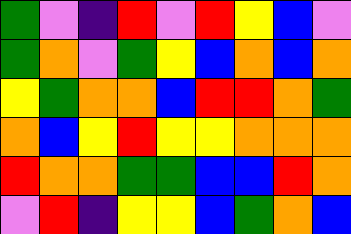[["green", "violet", "indigo", "red", "violet", "red", "yellow", "blue", "violet"], ["green", "orange", "violet", "green", "yellow", "blue", "orange", "blue", "orange"], ["yellow", "green", "orange", "orange", "blue", "red", "red", "orange", "green"], ["orange", "blue", "yellow", "red", "yellow", "yellow", "orange", "orange", "orange"], ["red", "orange", "orange", "green", "green", "blue", "blue", "red", "orange"], ["violet", "red", "indigo", "yellow", "yellow", "blue", "green", "orange", "blue"]]